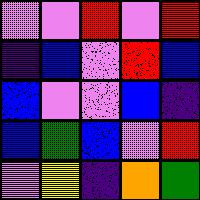[["violet", "violet", "red", "violet", "red"], ["indigo", "blue", "violet", "red", "blue"], ["blue", "violet", "violet", "blue", "indigo"], ["blue", "green", "blue", "violet", "red"], ["violet", "yellow", "indigo", "orange", "green"]]